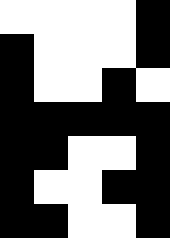[["white", "white", "white", "white", "black"], ["black", "white", "white", "white", "black"], ["black", "white", "white", "black", "white"], ["black", "black", "black", "black", "black"], ["black", "black", "white", "white", "black"], ["black", "white", "white", "black", "black"], ["black", "black", "white", "white", "black"]]